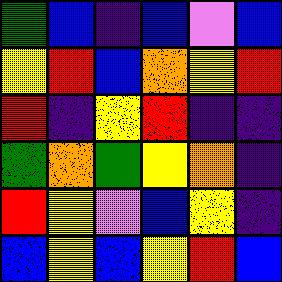[["green", "blue", "indigo", "blue", "violet", "blue"], ["yellow", "red", "blue", "orange", "yellow", "red"], ["red", "indigo", "yellow", "red", "indigo", "indigo"], ["green", "orange", "green", "yellow", "orange", "indigo"], ["red", "yellow", "violet", "blue", "yellow", "indigo"], ["blue", "yellow", "blue", "yellow", "red", "blue"]]